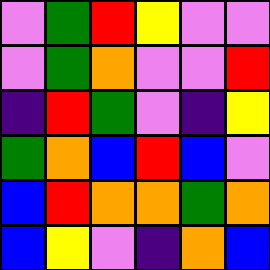[["violet", "green", "red", "yellow", "violet", "violet"], ["violet", "green", "orange", "violet", "violet", "red"], ["indigo", "red", "green", "violet", "indigo", "yellow"], ["green", "orange", "blue", "red", "blue", "violet"], ["blue", "red", "orange", "orange", "green", "orange"], ["blue", "yellow", "violet", "indigo", "orange", "blue"]]